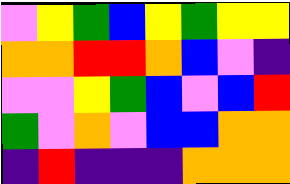[["violet", "yellow", "green", "blue", "yellow", "green", "yellow", "yellow"], ["orange", "orange", "red", "red", "orange", "blue", "violet", "indigo"], ["violet", "violet", "yellow", "green", "blue", "violet", "blue", "red"], ["green", "violet", "orange", "violet", "blue", "blue", "orange", "orange"], ["indigo", "red", "indigo", "indigo", "indigo", "orange", "orange", "orange"]]